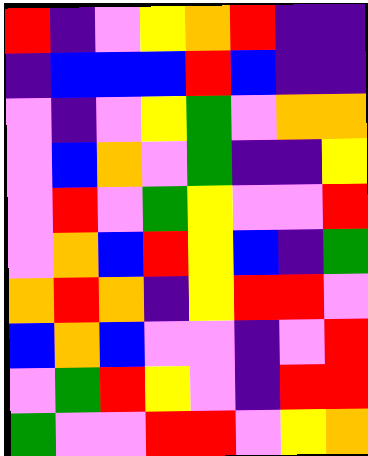[["red", "indigo", "violet", "yellow", "orange", "red", "indigo", "indigo"], ["indigo", "blue", "blue", "blue", "red", "blue", "indigo", "indigo"], ["violet", "indigo", "violet", "yellow", "green", "violet", "orange", "orange"], ["violet", "blue", "orange", "violet", "green", "indigo", "indigo", "yellow"], ["violet", "red", "violet", "green", "yellow", "violet", "violet", "red"], ["violet", "orange", "blue", "red", "yellow", "blue", "indigo", "green"], ["orange", "red", "orange", "indigo", "yellow", "red", "red", "violet"], ["blue", "orange", "blue", "violet", "violet", "indigo", "violet", "red"], ["violet", "green", "red", "yellow", "violet", "indigo", "red", "red"], ["green", "violet", "violet", "red", "red", "violet", "yellow", "orange"]]